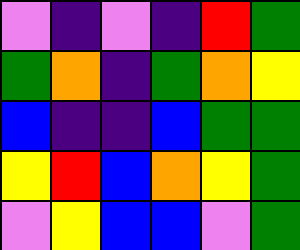[["violet", "indigo", "violet", "indigo", "red", "green"], ["green", "orange", "indigo", "green", "orange", "yellow"], ["blue", "indigo", "indigo", "blue", "green", "green"], ["yellow", "red", "blue", "orange", "yellow", "green"], ["violet", "yellow", "blue", "blue", "violet", "green"]]